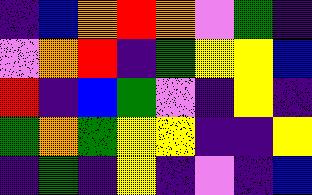[["indigo", "blue", "orange", "red", "orange", "violet", "green", "indigo"], ["violet", "orange", "red", "indigo", "green", "yellow", "yellow", "blue"], ["red", "indigo", "blue", "green", "violet", "indigo", "yellow", "indigo"], ["green", "orange", "green", "yellow", "yellow", "indigo", "indigo", "yellow"], ["indigo", "green", "indigo", "yellow", "indigo", "violet", "indigo", "blue"]]